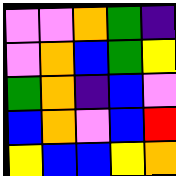[["violet", "violet", "orange", "green", "indigo"], ["violet", "orange", "blue", "green", "yellow"], ["green", "orange", "indigo", "blue", "violet"], ["blue", "orange", "violet", "blue", "red"], ["yellow", "blue", "blue", "yellow", "orange"]]